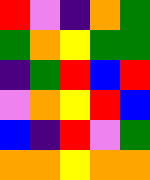[["red", "violet", "indigo", "orange", "green"], ["green", "orange", "yellow", "green", "green"], ["indigo", "green", "red", "blue", "red"], ["violet", "orange", "yellow", "red", "blue"], ["blue", "indigo", "red", "violet", "green"], ["orange", "orange", "yellow", "orange", "orange"]]